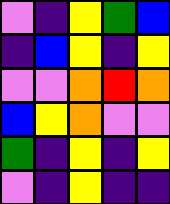[["violet", "indigo", "yellow", "green", "blue"], ["indigo", "blue", "yellow", "indigo", "yellow"], ["violet", "violet", "orange", "red", "orange"], ["blue", "yellow", "orange", "violet", "violet"], ["green", "indigo", "yellow", "indigo", "yellow"], ["violet", "indigo", "yellow", "indigo", "indigo"]]